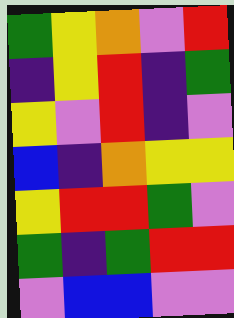[["green", "yellow", "orange", "violet", "red"], ["indigo", "yellow", "red", "indigo", "green"], ["yellow", "violet", "red", "indigo", "violet"], ["blue", "indigo", "orange", "yellow", "yellow"], ["yellow", "red", "red", "green", "violet"], ["green", "indigo", "green", "red", "red"], ["violet", "blue", "blue", "violet", "violet"]]